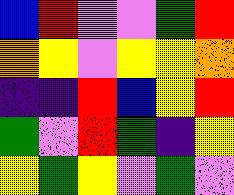[["blue", "red", "violet", "violet", "green", "red"], ["orange", "yellow", "violet", "yellow", "yellow", "orange"], ["indigo", "indigo", "red", "blue", "yellow", "red"], ["green", "violet", "red", "green", "indigo", "yellow"], ["yellow", "green", "yellow", "violet", "green", "violet"]]